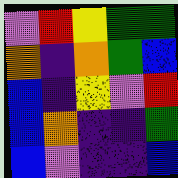[["violet", "red", "yellow", "green", "green"], ["orange", "indigo", "orange", "green", "blue"], ["blue", "indigo", "yellow", "violet", "red"], ["blue", "orange", "indigo", "indigo", "green"], ["blue", "violet", "indigo", "indigo", "blue"]]